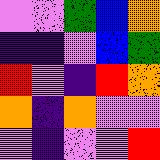[["violet", "violet", "green", "blue", "orange"], ["indigo", "indigo", "violet", "blue", "green"], ["red", "violet", "indigo", "red", "orange"], ["orange", "indigo", "orange", "violet", "violet"], ["violet", "indigo", "violet", "violet", "red"]]